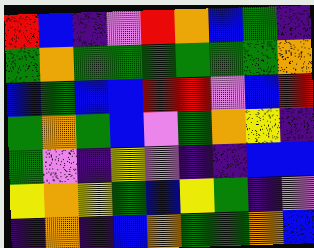[["red", "blue", "indigo", "violet", "red", "orange", "blue", "green", "indigo"], ["green", "orange", "green", "green", "green", "green", "green", "green", "orange"], ["blue", "green", "blue", "blue", "red", "red", "violet", "blue", "red"], ["green", "orange", "green", "blue", "violet", "green", "orange", "yellow", "indigo"], ["green", "violet", "indigo", "yellow", "violet", "indigo", "indigo", "blue", "blue"], ["yellow", "orange", "yellow", "green", "blue", "yellow", "green", "indigo", "violet"], ["indigo", "orange", "indigo", "blue", "orange", "green", "green", "orange", "blue"]]